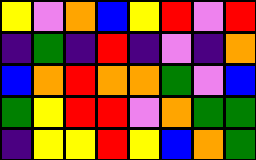[["yellow", "violet", "orange", "blue", "yellow", "red", "violet", "red"], ["indigo", "green", "indigo", "red", "indigo", "violet", "indigo", "orange"], ["blue", "orange", "red", "orange", "orange", "green", "violet", "blue"], ["green", "yellow", "red", "red", "violet", "orange", "green", "green"], ["indigo", "yellow", "yellow", "red", "yellow", "blue", "orange", "green"]]